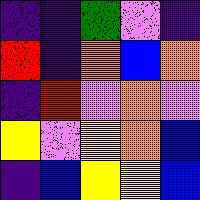[["indigo", "indigo", "green", "violet", "indigo"], ["red", "indigo", "orange", "blue", "orange"], ["indigo", "red", "violet", "orange", "violet"], ["yellow", "violet", "yellow", "orange", "blue"], ["indigo", "blue", "yellow", "yellow", "blue"]]